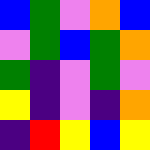[["blue", "green", "violet", "orange", "blue"], ["violet", "green", "blue", "green", "orange"], ["green", "indigo", "violet", "green", "violet"], ["yellow", "indigo", "violet", "indigo", "orange"], ["indigo", "red", "yellow", "blue", "yellow"]]